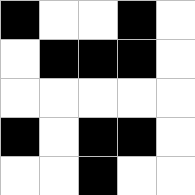[["black", "white", "white", "black", "white"], ["white", "black", "black", "black", "white"], ["white", "white", "white", "white", "white"], ["black", "white", "black", "black", "white"], ["white", "white", "black", "white", "white"]]